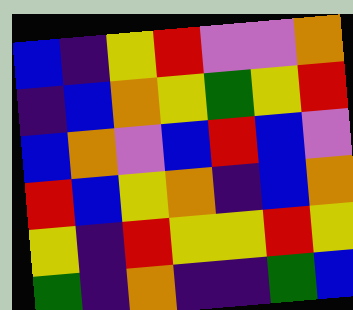[["blue", "indigo", "yellow", "red", "violet", "violet", "orange"], ["indigo", "blue", "orange", "yellow", "green", "yellow", "red"], ["blue", "orange", "violet", "blue", "red", "blue", "violet"], ["red", "blue", "yellow", "orange", "indigo", "blue", "orange"], ["yellow", "indigo", "red", "yellow", "yellow", "red", "yellow"], ["green", "indigo", "orange", "indigo", "indigo", "green", "blue"]]